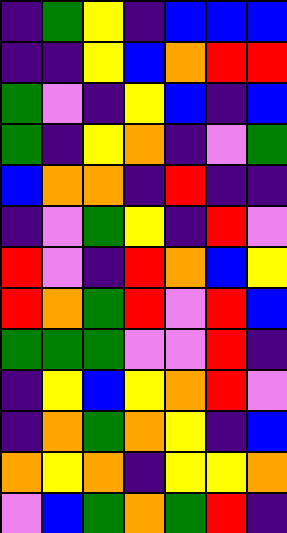[["indigo", "green", "yellow", "indigo", "blue", "blue", "blue"], ["indigo", "indigo", "yellow", "blue", "orange", "red", "red"], ["green", "violet", "indigo", "yellow", "blue", "indigo", "blue"], ["green", "indigo", "yellow", "orange", "indigo", "violet", "green"], ["blue", "orange", "orange", "indigo", "red", "indigo", "indigo"], ["indigo", "violet", "green", "yellow", "indigo", "red", "violet"], ["red", "violet", "indigo", "red", "orange", "blue", "yellow"], ["red", "orange", "green", "red", "violet", "red", "blue"], ["green", "green", "green", "violet", "violet", "red", "indigo"], ["indigo", "yellow", "blue", "yellow", "orange", "red", "violet"], ["indigo", "orange", "green", "orange", "yellow", "indigo", "blue"], ["orange", "yellow", "orange", "indigo", "yellow", "yellow", "orange"], ["violet", "blue", "green", "orange", "green", "red", "indigo"]]